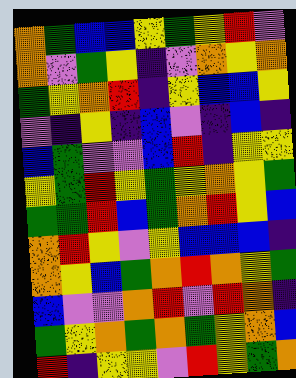[["orange", "green", "blue", "blue", "yellow", "green", "yellow", "red", "violet"], ["orange", "violet", "green", "yellow", "indigo", "violet", "orange", "yellow", "orange"], ["green", "yellow", "orange", "red", "indigo", "yellow", "blue", "blue", "yellow"], ["violet", "indigo", "yellow", "indigo", "blue", "violet", "indigo", "blue", "indigo"], ["blue", "green", "violet", "violet", "blue", "red", "indigo", "yellow", "yellow"], ["yellow", "green", "red", "yellow", "green", "yellow", "orange", "yellow", "green"], ["green", "green", "red", "blue", "green", "orange", "red", "yellow", "blue"], ["orange", "red", "yellow", "violet", "yellow", "blue", "blue", "blue", "indigo"], ["orange", "yellow", "blue", "green", "orange", "red", "orange", "yellow", "green"], ["blue", "violet", "violet", "orange", "red", "violet", "red", "orange", "indigo"], ["green", "yellow", "orange", "green", "orange", "green", "yellow", "orange", "blue"], ["red", "indigo", "yellow", "yellow", "violet", "red", "yellow", "green", "orange"]]